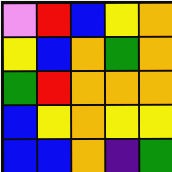[["violet", "red", "blue", "yellow", "orange"], ["yellow", "blue", "orange", "green", "orange"], ["green", "red", "orange", "orange", "orange"], ["blue", "yellow", "orange", "yellow", "yellow"], ["blue", "blue", "orange", "indigo", "green"]]